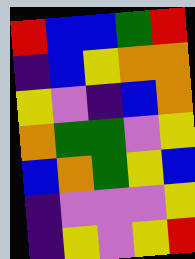[["red", "blue", "blue", "green", "red"], ["indigo", "blue", "yellow", "orange", "orange"], ["yellow", "violet", "indigo", "blue", "orange"], ["orange", "green", "green", "violet", "yellow"], ["blue", "orange", "green", "yellow", "blue"], ["indigo", "violet", "violet", "violet", "yellow"], ["indigo", "yellow", "violet", "yellow", "red"]]